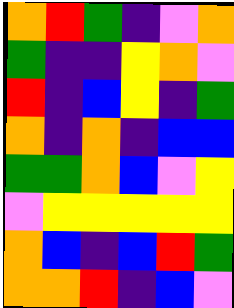[["orange", "red", "green", "indigo", "violet", "orange"], ["green", "indigo", "indigo", "yellow", "orange", "violet"], ["red", "indigo", "blue", "yellow", "indigo", "green"], ["orange", "indigo", "orange", "indigo", "blue", "blue"], ["green", "green", "orange", "blue", "violet", "yellow"], ["violet", "yellow", "yellow", "yellow", "yellow", "yellow"], ["orange", "blue", "indigo", "blue", "red", "green"], ["orange", "orange", "red", "indigo", "blue", "violet"]]